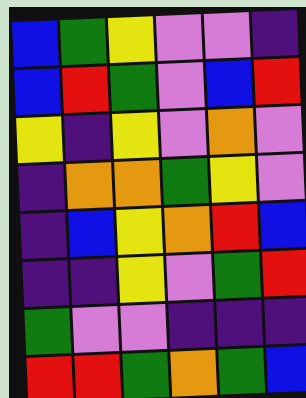[["blue", "green", "yellow", "violet", "violet", "indigo"], ["blue", "red", "green", "violet", "blue", "red"], ["yellow", "indigo", "yellow", "violet", "orange", "violet"], ["indigo", "orange", "orange", "green", "yellow", "violet"], ["indigo", "blue", "yellow", "orange", "red", "blue"], ["indigo", "indigo", "yellow", "violet", "green", "red"], ["green", "violet", "violet", "indigo", "indigo", "indigo"], ["red", "red", "green", "orange", "green", "blue"]]